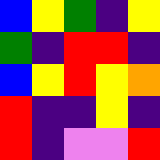[["blue", "yellow", "green", "indigo", "yellow"], ["green", "indigo", "red", "red", "indigo"], ["blue", "yellow", "red", "yellow", "orange"], ["red", "indigo", "indigo", "yellow", "indigo"], ["red", "indigo", "violet", "violet", "red"]]